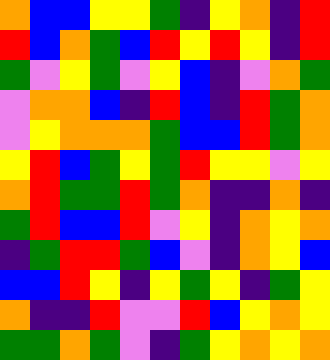[["orange", "blue", "blue", "yellow", "yellow", "green", "indigo", "yellow", "orange", "indigo", "red"], ["red", "blue", "orange", "green", "blue", "red", "yellow", "red", "yellow", "indigo", "red"], ["green", "violet", "yellow", "green", "violet", "yellow", "blue", "indigo", "violet", "orange", "green"], ["violet", "orange", "orange", "blue", "indigo", "red", "blue", "indigo", "red", "green", "orange"], ["violet", "yellow", "orange", "orange", "orange", "green", "blue", "blue", "red", "green", "orange"], ["yellow", "red", "blue", "green", "yellow", "green", "red", "yellow", "yellow", "violet", "yellow"], ["orange", "red", "green", "green", "red", "green", "orange", "indigo", "indigo", "orange", "indigo"], ["green", "red", "blue", "blue", "red", "violet", "yellow", "indigo", "orange", "yellow", "orange"], ["indigo", "green", "red", "red", "green", "blue", "violet", "indigo", "orange", "yellow", "blue"], ["blue", "blue", "red", "yellow", "indigo", "yellow", "green", "yellow", "indigo", "green", "yellow"], ["orange", "indigo", "indigo", "red", "violet", "violet", "red", "blue", "yellow", "orange", "yellow"], ["green", "green", "orange", "green", "violet", "indigo", "green", "yellow", "orange", "yellow", "orange"]]